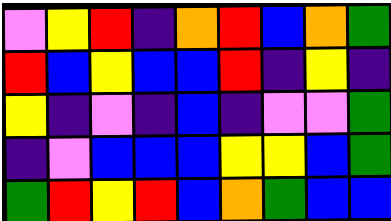[["violet", "yellow", "red", "indigo", "orange", "red", "blue", "orange", "green"], ["red", "blue", "yellow", "blue", "blue", "red", "indigo", "yellow", "indigo"], ["yellow", "indigo", "violet", "indigo", "blue", "indigo", "violet", "violet", "green"], ["indigo", "violet", "blue", "blue", "blue", "yellow", "yellow", "blue", "green"], ["green", "red", "yellow", "red", "blue", "orange", "green", "blue", "blue"]]